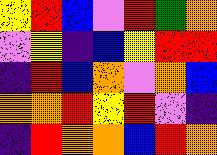[["yellow", "red", "blue", "violet", "red", "green", "orange"], ["violet", "yellow", "indigo", "blue", "yellow", "red", "red"], ["indigo", "red", "blue", "orange", "violet", "orange", "blue"], ["orange", "orange", "red", "yellow", "red", "violet", "indigo"], ["indigo", "red", "orange", "orange", "blue", "red", "orange"]]